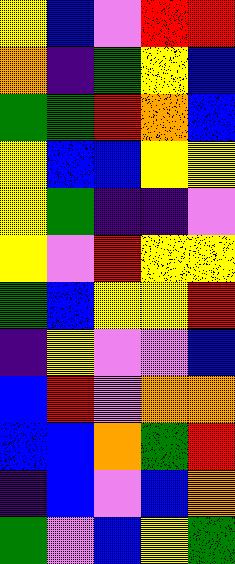[["yellow", "blue", "violet", "red", "red"], ["orange", "indigo", "green", "yellow", "blue"], ["green", "green", "red", "orange", "blue"], ["yellow", "blue", "blue", "yellow", "yellow"], ["yellow", "green", "indigo", "indigo", "violet"], ["yellow", "violet", "red", "yellow", "yellow"], ["green", "blue", "yellow", "yellow", "red"], ["indigo", "yellow", "violet", "violet", "blue"], ["blue", "red", "violet", "orange", "orange"], ["blue", "blue", "orange", "green", "red"], ["indigo", "blue", "violet", "blue", "orange"], ["green", "violet", "blue", "yellow", "green"]]